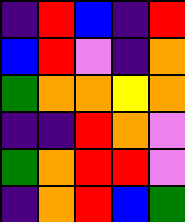[["indigo", "red", "blue", "indigo", "red"], ["blue", "red", "violet", "indigo", "orange"], ["green", "orange", "orange", "yellow", "orange"], ["indigo", "indigo", "red", "orange", "violet"], ["green", "orange", "red", "red", "violet"], ["indigo", "orange", "red", "blue", "green"]]